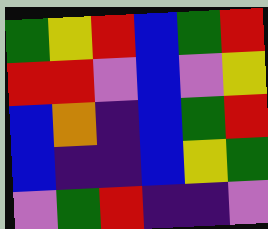[["green", "yellow", "red", "blue", "green", "red"], ["red", "red", "violet", "blue", "violet", "yellow"], ["blue", "orange", "indigo", "blue", "green", "red"], ["blue", "indigo", "indigo", "blue", "yellow", "green"], ["violet", "green", "red", "indigo", "indigo", "violet"]]